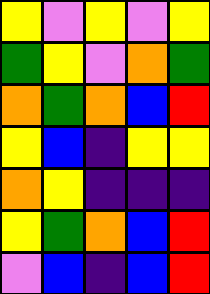[["yellow", "violet", "yellow", "violet", "yellow"], ["green", "yellow", "violet", "orange", "green"], ["orange", "green", "orange", "blue", "red"], ["yellow", "blue", "indigo", "yellow", "yellow"], ["orange", "yellow", "indigo", "indigo", "indigo"], ["yellow", "green", "orange", "blue", "red"], ["violet", "blue", "indigo", "blue", "red"]]